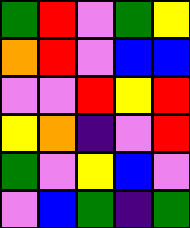[["green", "red", "violet", "green", "yellow"], ["orange", "red", "violet", "blue", "blue"], ["violet", "violet", "red", "yellow", "red"], ["yellow", "orange", "indigo", "violet", "red"], ["green", "violet", "yellow", "blue", "violet"], ["violet", "blue", "green", "indigo", "green"]]